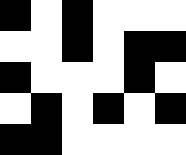[["black", "white", "black", "white", "white", "white"], ["white", "white", "black", "white", "black", "black"], ["black", "white", "white", "white", "black", "white"], ["white", "black", "white", "black", "white", "black"], ["black", "black", "white", "white", "white", "white"]]